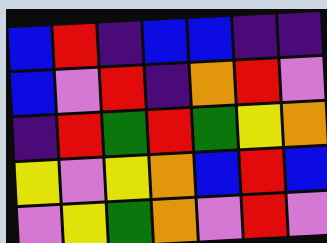[["blue", "red", "indigo", "blue", "blue", "indigo", "indigo"], ["blue", "violet", "red", "indigo", "orange", "red", "violet"], ["indigo", "red", "green", "red", "green", "yellow", "orange"], ["yellow", "violet", "yellow", "orange", "blue", "red", "blue"], ["violet", "yellow", "green", "orange", "violet", "red", "violet"]]